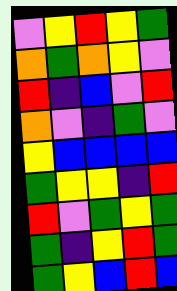[["violet", "yellow", "red", "yellow", "green"], ["orange", "green", "orange", "yellow", "violet"], ["red", "indigo", "blue", "violet", "red"], ["orange", "violet", "indigo", "green", "violet"], ["yellow", "blue", "blue", "blue", "blue"], ["green", "yellow", "yellow", "indigo", "red"], ["red", "violet", "green", "yellow", "green"], ["green", "indigo", "yellow", "red", "green"], ["green", "yellow", "blue", "red", "blue"]]